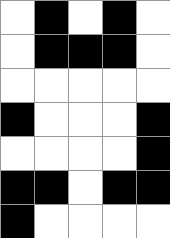[["white", "black", "white", "black", "white"], ["white", "black", "black", "black", "white"], ["white", "white", "white", "white", "white"], ["black", "white", "white", "white", "black"], ["white", "white", "white", "white", "black"], ["black", "black", "white", "black", "black"], ["black", "white", "white", "white", "white"]]